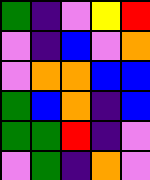[["green", "indigo", "violet", "yellow", "red"], ["violet", "indigo", "blue", "violet", "orange"], ["violet", "orange", "orange", "blue", "blue"], ["green", "blue", "orange", "indigo", "blue"], ["green", "green", "red", "indigo", "violet"], ["violet", "green", "indigo", "orange", "violet"]]